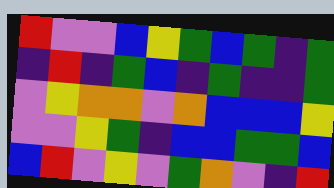[["red", "violet", "violet", "blue", "yellow", "green", "blue", "green", "indigo", "green"], ["indigo", "red", "indigo", "green", "blue", "indigo", "green", "indigo", "indigo", "green"], ["violet", "yellow", "orange", "orange", "violet", "orange", "blue", "blue", "blue", "yellow"], ["violet", "violet", "yellow", "green", "indigo", "blue", "blue", "green", "green", "blue"], ["blue", "red", "violet", "yellow", "violet", "green", "orange", "violet", "indigo", "red"]]